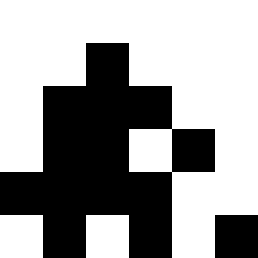[["white", "white", "white", "white", "white", "white"], ["white", "white", "black", "white", "white", "white"], ["white", "black", "black", "black", "white", "white"], ["white", "black", "black", "white", "black", "white"], ["black", "black", "black", "black", "white", "white"], ["white", "black", "white", "black", "white", "black"]]